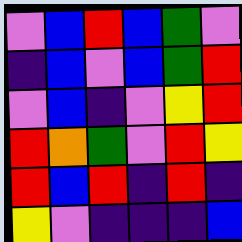[["violet", "blue", "red", "blue", "green", "violet"], ["indigo", "blue", "violet", "blue", "green", "red"], ["violet", "blue", "indigo", "violet", "yellow", "red"], ["red", "orange", "green", "violet", "red", "yellow"], ["red", "blue", "red", "indigo", "red", "indigo"], ["yellow", "violet", "indigo", "indigo", "indigo", "blue"]]